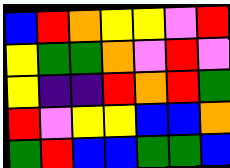[["blue", "red", "orange", "yellow", "yellow", "violet", "red"], ["yellow", "green", "green", "orange", "violet", "red", "violet"], ["yellow", "indigo", "indigo", "red", "orange", "red", "green"], ["red", "violet", "yellow", "yellow", "blue", "blue", "orange"], ["green", "red", "blue", "blue", "green", "green", "blue"]]